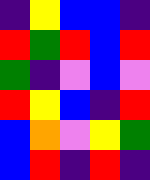[["indigo", "yellow", "blue", "blue", "indigo"], ["red", "green", "red", "blue", "red"], ["green", "indigo", "violet", "blue", "violet"], ["red", "yellow", "blue", "indigo", "red"], ["blue", "orange", "violet", "yellow", "green"], ["blue", "red", "indigo", "red", "indigo"]]